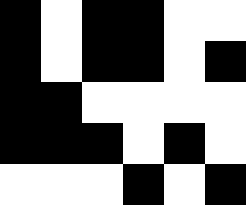[["black", "white", "black", "black", "white", "white"], ["black", "white", "black", "black", "white", "black"], ["black", "black", "white", "white", "white", "white"], ["black", "black", "black", "white", "black", "white"], ["white", "white", "white", "black", "white", "black"]]